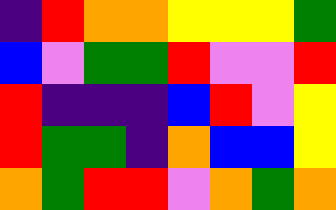[["indigo", "red", "orange", "orange", "yellow", "yellow", "yellow", "green"], ["blue", "violet", "green", "green", "red", "violet", "violet", "red"], ["red", "indigo", "indigo", "indigo", "blue", "red", "violet", "yellow"], ["red", "green", "green", "indigo", "orange", "blue", "blue", "yellow"], ["orange", "green", "red", "red", "violet", "orange", "green", "orange"]]